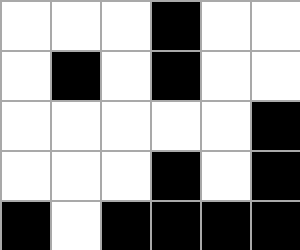[["white", "white", "white", "black", "white", "white"], ["white", "black", "white", "black", "white", "white"], ["white", "white", "white", "white", "white", "black"], ["white", "white", "white", "black", "white", "black"], ["black", "white", "black", "black", "black", "black"]]